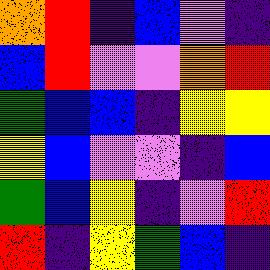[["orange", "red", "indigo", "blue", "violet", "indigo"], ["blue", "red", "violet", "violet", "orange", "red"], ["green", "blue", "blue", "indigo", "yellow", "yellow"], ["yellow", "blue", "violet", "violet", "indigo", "blue"], ["green", "blue", "yellow", "indigo", "violet", "red"], ["red", "indigo", "yellow", "green", "blue", "indigo"]]